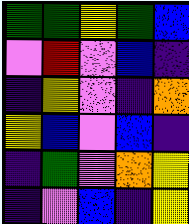[["green", "green", "yellow", "green", "blue"], ["violet", "red", "violet", "blue", "indigo"], ["indigo", "yellow", "violet", "indigo", "orange"], ["yellow", "blue", "violet", "blue", "indigo"], ["indigo", "green", "violet", "orange", "yellow"], ["indigo", "violet", "blue", "indigo", "yellow"]]